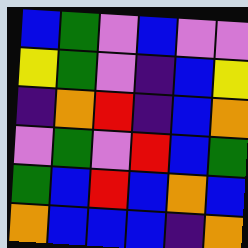[["blue", "green", "violet", "blue", "violet", "violet"], ["yellow", "green", "violet", "indigo", "blue", "yellow"], ["indigo", "orange", "red", "indigo", "blue", "orange"], ["violet", "green", "violet", "red", "blue", "green"], ["green", "blue", "red", "blue", "orange", "blue"], ["orange", "blue", "blue", "blue", "indigo", "orange"]]